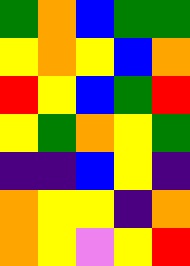[["green", "orange", "blue", "green", "green"], ["yellow", "orange", "yellow", "blue", "orange"], ["red", "yellow", "blue", "green", "red"], ["yellow", "green", "orange", "yellow", "green"], ["indigo", "indigo", "blue", "yellow", "indigo"], ["orange", "yellow", "yellow", "indigo", "orange"], ["orange", "yellow", "violet", "yellow", "red"]]